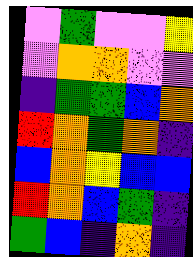[["violet", "green", "violet", "violet", "yellow"], ["violet", "orange", "orange", "violet", "violet"], ["indigo", "green", "green", "blue", "orange"], ["red", "orange", "green", "orange", "indigo"], ["blue", "orange", "yellow", "blue", "blue"], ["red", "orange", "blue", "green", "indigo"], ["green", "blue", "indigo", "orange", "indigo"]]